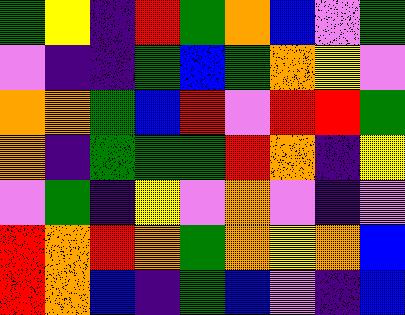[["green", "yellow", "indigo", "red", "green", "orange", "blue", "violet", "green"], ["violet", "indigo", "indigo", "green", "blue", "green", "orange", "yellow", "violet"], ["orange", "orange", "green", "blue", "red", "violet", "red", "red", "green"], ["orange", "indigo", "green", "green", "green", "red", "orange", "indigo", "yellow"], ["violet", "green", "indigo", "yellow", "violet", "orange", "violet", "indigo", "violet"], ["red", "orange", "red", "orange", "green", "orange", "yellow", "orange", "blue"], ["red", "orange", "blue", "indigo", "green", "blue", "violet", "indigo", "blue"]]